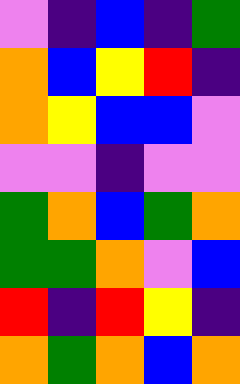[["violet", "indigo", "blue", "indigo", "green"], ["orange", "blue", "yellow", "red", "indigo"], ["orange", "yellow", "blue", "blue", "violet"], ["violet", "violet", "indigo", "violet", "violet"], ["green", "orange", "blue", "green", "orange"], ["green", "green", "orange", "violet", "blue"], ["red", "indigo", "red", "yellow", "indigo"], ["orange", "green", "orange", "blue", "orange"]]